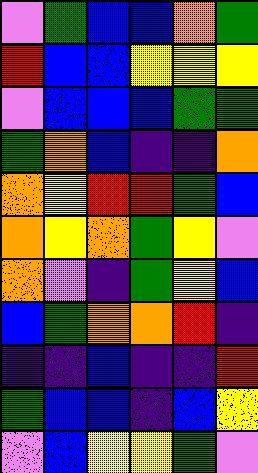[["violet", "green", "blue", "blue", "orange", "green"], ["red", "blue", "blue", "yellow", "yellow", "yellow"], ["violet", "blue", "blue", "blue", "green", "green"], ["green", "orange", "blue", "indigo", "indigo", "orange"], ["orange", "yellow", "red", "red", "green", "blue"], ["orange", "yellow", "orange", "green", "yellow", "violet"], ["orange", "violet", "indigo", "green", "yellow", "blue"], ["blue", "green", "orange", "orange", "red", "indigo"], ["indigo", "indigo", "blue", "indigo", "indigo", "red"], ["green", "blue", "blue", "indigo", "blue", "yellow"], ["violet", "blue", "yellow", "yellow", "green", "violet"]]